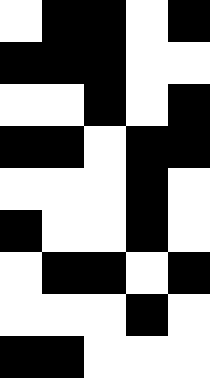[["white", "black", "black", "white", "black"], ["black", "black", "black", "white", "white"], ["white", "white", "black", "white", "black"], ["black", "black", "white", "black", "black"], ["white", "white", "white", "black", "white"], ["black", "white", "white", "black", "white"], ["white", "black", "black", "white", "black"], ["white", "white", "white", "black", "white"], ["black", "black", "white", "white", "white"]]